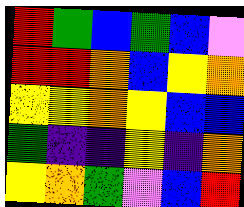[["red", "green", "blue", "green", "blue", "violet"], ["red", "red", "orange", "blue", "yellow", "orange"], ["yellow", "yellow", "orange", "yellow", "blue", "blue"], ["green", "indigo", "indigo", "yellow", "indigo", "orange"], ["yellow", "orange", "green", "violet", "blue", "red"]]